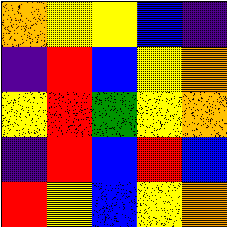[["orange", "yellow", "yellow", "blue", "indigo"], ["indigo", "red", "blue", "yellow", "orange"], ["yellow", "red", "green", "yellow", "orange"], ["indigo", "red", "blue", "red", "blue"], ["red", "yellow", "blue", "yellow", "orange"]]